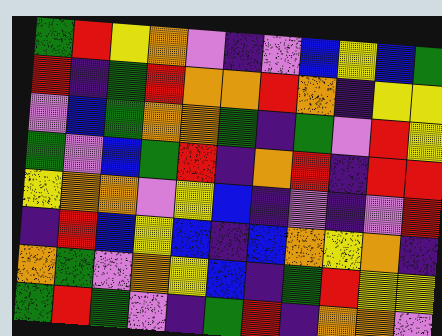[["green", "red", "yellow", "orange", "violet", "indigo", "violet", "blue", "yellow", "blue", "green"], ["red", "indigo", "green", "red", "orange", "orange", "red", "orange", "indigo", "yellow", "yellow"], ["violet", "blue", "green", "orange", "orange", "green", "indigo", "green", "violet", "red", "yellow"], ["green", "violet", "blue", "green", "red", "indigo", "orange", "red", "indigo", "red", "red"], ["yellow", "orange", "orange", "violet", "yellow", "blue", "indigo", "violet", "indigo", "violet", "red"], ["indigo", "red", "blue", "yellow", "blue", "indigo", "blue", "orange", "yellow", "orange", "indigo"], ["orange", "green", "violet", "orange", "yellow", "blue", "indigo", "green", "red", "yellow", "yellow"], ["green", "red", "green", "violet", "indigo", "green", "red", "indigo", "orange", "orange", "violet"]]